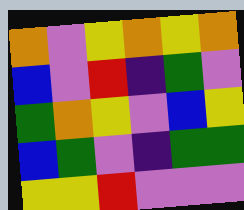[["orange", "violet", "yellow", "orange", "yellow", "orange"], ["blue", "violet", "red", "indigo", "green", "violet"], ["green", "orange", "yellow", "violet", "blue", "yellow"], ["blue", "green", "violet", "indigo", "green", "green"], ["yellow", "yellow", "red", "violet", "violet", "violet"]]